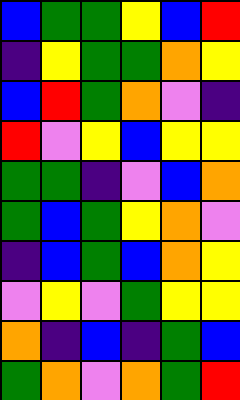[["blue", "green", "green", "yellow", "blue", "red"], ["indigo", "yellow", "green", "green", "orange", "yellow"], ["blue", "red", "green", "orange", "violet", "indigo"], ["red", "violet", "yellow", "blue", "yellow", "yellow"], ["green", "green", "indigo", "violet", "blue", "orange"], ["green", "blue", "green", "yellow", "orange", "violet"], ["indigo", "blue", "green", "blue", "orange", "yellow"], ["violet", "yellow", "violet", "green", "yellow", "yellow"], ["orange", "indigo", "blue", "indigo", "green", "blue"], ["green", "orange", "violet", "orange", "green", "red"]]